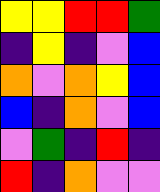[["yellow", "yellow", "red", "red", "green"], ["indigo", "yellow", "indigo", "violet", "blue"], ["orange", "violet", "orange", "yellow", "blue"], ["blue", "indigo", "orange", "violet", "blue"], ["violet", "green", "indigo", "red", "indigo"], ["red", "indigo", "orange", "violet", "violet"]]